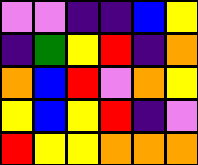[["violet", "violet", "indigo", "indigo", "blue", "yellow"], ["indigo", "green", "yellow", "red", "indigo", "orange"], ["orange", "blue", "red", "violet", "orange", "yellow"], ["yellow", "blue", "yellow", "red", "indigo", "violet"], ["red", "yellow", "yellow", "orange", "orange", "orange"]]